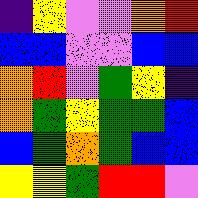[["indigo", "yellow", "violet", "violet", "orange", "red"], ["blue", "blue", "violet", "violet", "blue", "blue"], ["orange", "red", "violet", "green", "yellow", "indigo"], ["orange", "green", "yellow", "green", "green", "blue"], ["blue", "green", "orange", "green", "blue", "blue"], ["yellow", "yellow", "green", "red", "red", "violet"]]